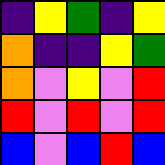[["indigo", "yellow", "green", "indigo", "yellow"], ["orange", "indigo", "indigo", "yellow", "green"], ["orange", "violet", "yellow", "violet", "red"], ["red", "violet", "red", "violet", "red"], ["blue", "violet", "blue", "red", "blue"]]